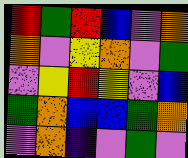[["red", "green", "red", "blue", "violet", "orange"], ["orange", "violet", "yellow", "orange", "violet", "green"], ["violet", "yellow", "red", "yellow", "violet", "blue"], ["green", "orange", "blue", "blue", "green", "orange"], ["violet", "orange", "indigo", "violet", "green", "violet"]]